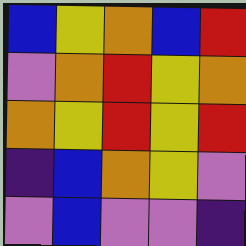[["blue", "yellow", "orange", "blue", "red"], ["violet", "orange", "red", "yellow", "orange"], ["orange", "yellow", "red", "yellow", "red"], ["indigo", "blue", "orange", "yellow", "violet"], ["violet", "blue", "violet", "violet", "indigo"]]